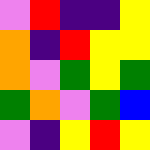[["violet", "red", "indigo", "indigo", "yellow"], ["orange", "indigo", "red", "yellow", "yellow"], ["orange", "violet", "green", "yellow", "green"], ["green", "orange", "violet", "green", "blue"], ["violet", "indigo", "yellow", "red", "yellow"]]